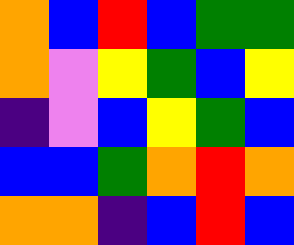[["orange", "blue", "red", "blue", "green", "green"], ["orange", "violet", "yellow", "green", "blue", "yellow"], ["indigo", "violet", "blue", "yellow", "green", "blue"], ["blue", "blue", "green", "orange", "red", "orange"], ["orange", "orange", "indigo", "blue", "red", "blue"]]